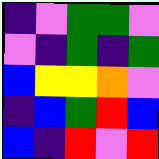[["indigo", "violet", "green", "green", "violet"], ["violet", "indigo", "green", "indigo", "green"], ["blue", "yellow", "yellow", "orange", "violet"], ["indigo", "blue", "green", "red", "blue"], ["blue", "indigo", "red", "violet", "red"]]